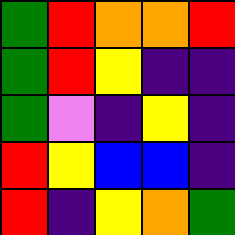[["green", "red", "orange", "orange", "red"], ["green", "red", "yellow", "indigo", "indigo"], ["green", "violet", "indigo", "yellow", "indigo"], ["red", "yellow", "blue", "blue", "indigo"], ["red", "indigo", "yellow", "orange", "green"]]